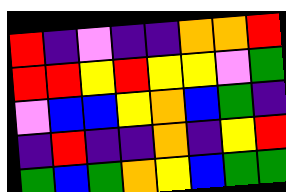[["red", "indigo", "violet", "indigo", "indigo", "orange", "orange", "red"], ["red", "red", "yellow", "red", "yellow", "yellow", "violet", "green"], ["violet", "blue", "blue", "yellow", "orange", "blue", "green", "indigo"], ["indigo", "red", "indigo", "indigo", "orange", "indigo", "yellow", "red"], ["green", "blue", "green", "orange", "yellow", "blue", "green", "green"]]